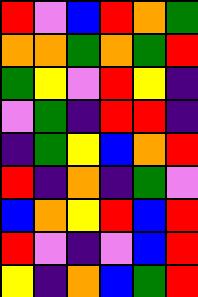[["red", "violet", "blue", "red", "orange", "green"], ["orange", "orange", "green", "orange", "green", "red"], ["green", "yellow", "violet", "red", "yellow", "indigo"], ["violet", "green", "indigo", "red", "red", "indigo"], ["indigo", "green", "yellow", "blue", "orange", "red"], ["red", "indigo", "orange", "indigo", "green", "violet"], ["blue", "orange", "yellow", "red", "blue", "red"], ["red", "violet", "indigo", "violet", "blue", "red"], ["yellow", "indigo", "orange", "blue", "green", "red"]]